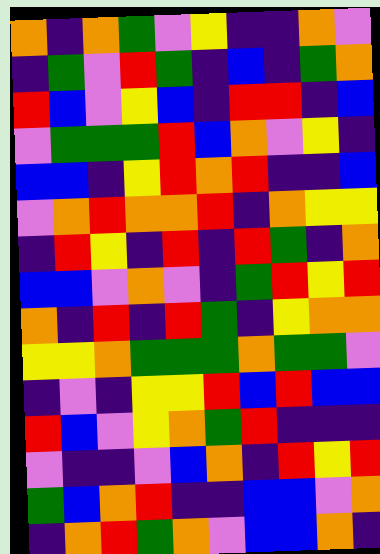[["orange", "indigo", "orange", "green", "violet", "yellow", "indigo", "indigo", "orange", "violet"], ["indigo", "green", "violet", "red", "green", "indigo", "blue", "indigo", "green", "orange"], ["red", "blue", "violet", "yellow", "blue", "indigo", "red", "red", "indigo", "blue"], ["violet", "green", "green", "green", "red", "blue", "orange", "violet", "yellow", "indigo"], ["blue", "blue", "indigo", "yellow", "red", "orange", "red", "indigo", "indigo", "blue"], ["violet", "orange", "red", "orange", "orange", "red", "indigo", "orange", "yellow", "yellow"], ["indigo", "red", "yellow", "indigo", "red", "indigo", "red", "green", "indigo", "orange"], ["blue", "blue", "violet", "orange", "violet", "indigo", "green", "red", "yellow", "red"], ["orange", "indigo", "red", "indigo", "red", "green", "indigo", "yellow", "orange", "orange"], ["yellow", "yellow", "orange", "green", "green", "green", "orange", "green", "green", "violet"], ["indigo", "violet", "indigo", "yellow", "yellow", "red", "blue", "red", "blue", "blue"], ["red", "blue", "violet", "yellow", "orange", "green", "red", "indigo", "indigo", "indigo"], ["violet", "indigo", "indigo", "violet", "blue", "orange", "indigo", "red", "yellow", "red"], ["green", "blue", "orange", "red", "indigo", "indigo", "blue", "blue", "violet", "orange"], ["indigo", "orange", "red", "green", "orange", "violet", "blue", "blue", "orange", "indigo"]]